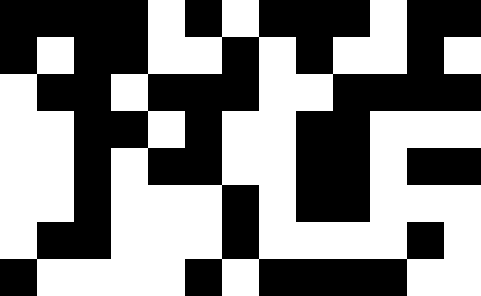[["black", "black", "black", "black", "white", "black", "white", "black", "black", "black", "white", "black", "black"], ["black", "white", "black", "black", "white", "white", "black", "white", "black", "white", "white", "black", "white"], ["white", "black", "black", "white", "black", "black", "black", "white", "white", "black", "black", "black", "black"], ["white", "white", "black", "black", "white", "black", "white", "white", "black", "black", "white", "white", "white"], ["white", "white", "black", "white", "black", "black", "white", "white", "black", "black", "white", "black", "black"], ["white", "white", "black", "white", "white", "white", "black", "white", "black", "black", "white", "white", "white"], ["white", "black", "black", "white", "white", "white", "black", "white", "white", "white", "white", "black", "white"], ["black", "white", "white", "white", "white", "black", "white", "black", "black", "black", "black", "white", "white"]]